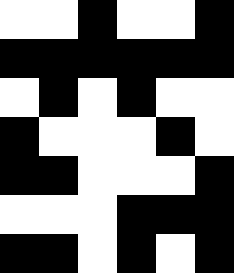[["white", "white", "black", "white", "white", "black"], ["black", "black", "black", "black", "black", "black"], ["white", "black", "white", "black", "white", "white"], ["black", "white", "white", "white", "black", "white"], ["black", "black", "white", "white", "white", "black"], ["white", "white", "white", "black", "black", "black"], ["black", "black", "white", "black", "white", "black"]]